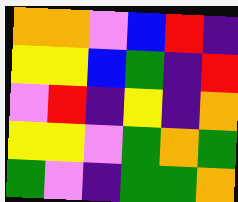[["orange", "orange", "violet", "blue", "red", "indigo"], ["yellow", "yellow", "blue", "green", "indigo", "red"], ["violet", "red", "indigo", "yellow", "indigo", "orange"], ["yellow", "yellow", "violet", "green", "orange", "green"], ["green", "violet", "indigo", "green", "green", "orange"]]